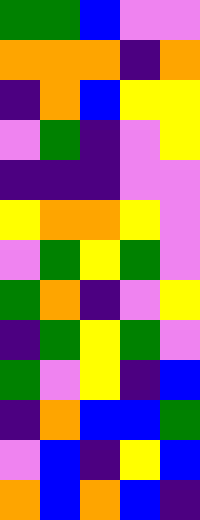[["green", "green", "blue", "violet", "violet"], ["orange", "orange", "orange", "indigo", "orange"], ["indigo", "orange", "blue", "yellow", "yellow"], ["violet", "green", "indigo", "violet", "yellow"], ["indigo", "indigo", "indigo", "violet", "violet"], ["yellow", "orange", "orange", "yellow", "violet"], ["violet", "green", "yellow", "green", "violet"], ["green", "orange", "indigo", "violet", "yellow"], ["indigo", "green", "yellow", "green", "violet"], ["green", "violet", "yellow", "indigo", "blue"], ["indigo", "orange", "blue", "blue", "green"], ["violet", "blue", "indigo", "yellow", "blue"], ["orange", "blue", "orange", "blue", "indigo"]]